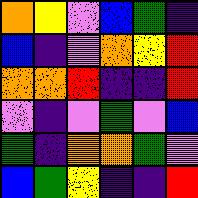[["orange", "yellow", "violet", "blue", "green", "indigo"], ["blue", "indigo", "violet", "orange", "yellow", "red"], ["orange", "orange", "red", "indigo", "indigo", "red"], ["violet", "indigo", "violet", "green", "violet", "blue"], ["green", "indigo", "orange", "orange", "green", "violet"], ["blue", "green", "yellow", "indigo", "indigo", "red"]]